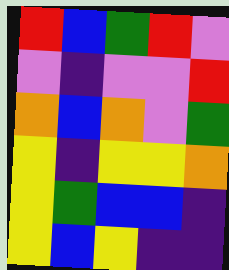[["red", "blue", "green", "red", "violet"], ["violet", "indigo", "violet", "violet", "red"], ["orange", "blue", "orange", "violet", "green"], ["yellow", "indigo", "yellow", "yellow", "orange"], ["yellow", "green", "blue", "blue", "indigo"], ["yellow", "blue", "yellow", "indigo", "indigo"]]